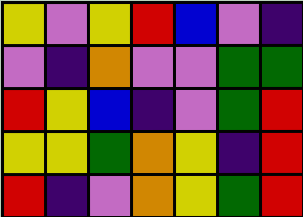[["yellow", "violet", "yellow", "red", "blue", "violet", "indigo"], ["violet", "indigo", "orange", "violet", "violet", "green", "green"], ["red", "yellow", "blue", "indigo", "violet", "green", "red"], ["yellow", "yellow", "green", "orange", "yellow", "indigo", "red"], ["red", "indigo", "violet", "orange", "yellow", "green", "red"]]